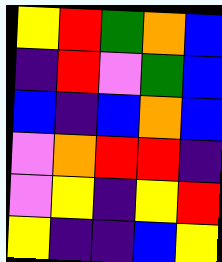[["yellow", "red", "green", "orange", "blue"], ["indigo", "red", "violet", "green", "blue"], ["blue", "indigo", "blue", "orange", "blue"], ["violet", "orange", "red", "red", "indigo"], ["violet", "yellow", "indigo", "yellow", "red"], ["yellow", "indigo", "indigo", "blue", "yellow"]]